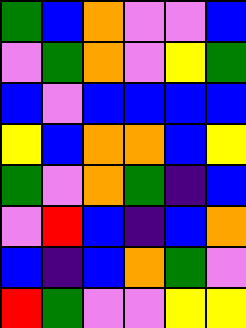[["green", "blue", "orange", "violet", "violet", "blue"], ["violet", "green", "orange", "violet", "yellow", "green"], ["blue", "violet", "blue", "blue", "blue", "blue"], ["yellow", "blue", "orange", "orange", "blue", "yellow"], ["green", "violet", "orange", "green", "indigo", "blue"], ["violet", "red", "blue", "indigo", "blue", "orange"], ["blue", "indigo", "blue", "orange", "green", "violet"], ["red", "green", "violet", "violet", "yellow", "yellow"]]